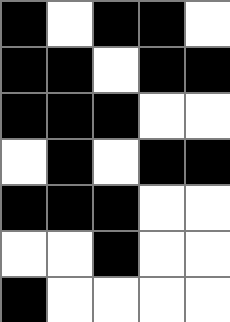[["black", "white", "black", "black", "white"], ["black", "black", "white", "black", "black"], ["black", "black", "black", "white", "white"], ["white", "black", "white", "black", "black"], ["black", "black", "black", "white", "white"], ["white", "white", "black", "white", "white"], ["black", "white", "white", "white", "white"]]